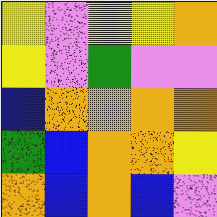[["yellow", "violet", "yellow", "yellow", "orange"], ["yellow", "violet", "green", "violet", "violet"], ["blue", "orange", "orange", "orange", "orange"], ["green", "blue", "orange", "orange", "yellow"], ["orange", "blue", "orange", "blue", "violet"]]